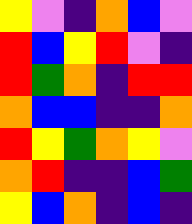[["yellow", "violet", "indigo", "orange", "blue", "violet"], ["red", "blue", "yellow", "red", "violet", "indigo"], ["red", "green", "orange", "indigo", "red", "red"], ["orange", "blue", "blue", "indigo", "indigo", "orange"], ["red", "yellow", "green", "orange", "yellow", "violet"], ["orange", "red", "indigo", "indigo", "blue", "green"], ["yellow", "blue", "orange", "indigo", "blue", "indigo"]]